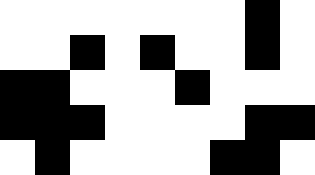[["white", "white", "white", "white", "white", "white", "white", "black", "white"], ["white", "white", "black", "white", "black", "white", "white", "black", "white"], ["black", "black", "white", "white", "white", "black", "white", "white", "white"], ["black", "black", "black", "white", "white", "white", "white", "black", "black"], ["white", "black", "white", "white", "white", "white", "black", "black", "white"]]